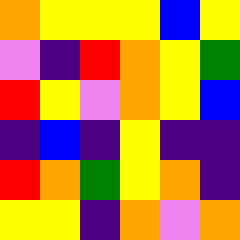[["orange", "yellow", "yellow", "yellow", "blue", "yellow"], ["violet", "indigo", "red", "orange", "yellow", "green"], ["red", "yellow", "violet", "orange", "yellow", "blue"], ["indigo", "blue", "indigo", "yellow", "indigo", "indigo"], ["red", "orange", "green", "yellow", "orange", "indigo"], ["yellow", "yellow", "indigo", "orange", "violet", "orange"]]